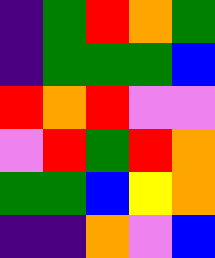[["indigo", "green", "red", "orange", "green"], ["indigo", "green", "green", "green", "blue"], ["red", "orange", "red", "violet", "violet"], ["violet", "red", "green", "red", "orange"], ["green", "green", "blue", "yellow", "orange"], ["indigo", "indigo", "orange", "violet", "blue"]]